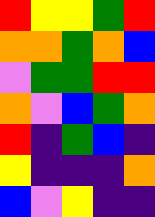[["red", "yellow", "yellow", "green", "red"], ["orange", "orange", "green", "orange", "blue"], ["violet", "green", "green", "red", "red"], ["orange", "violet", "blue", "green", "orange"], ["red", "indigo", "green", "blue", "indigo"], ["yellow", "indigo", "indigo", "indigo", "orange"], ["blue", "violet", "yellow", "indigo", "indigo"]]